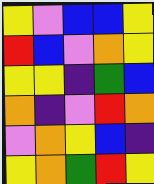[["yellow", "violet", "blue", "blue", "yellow"], ["red", "blue", "violet", "orange", "yellow"], ["yellow", "yellow", "indigo", "green", "blue"], ["orange", "indigo", "violet", "red", "orange"], ["violet", "orange", "yellow", "blue", "indigo"], ["yellow", "orange", "green", "red", "yellow"]]